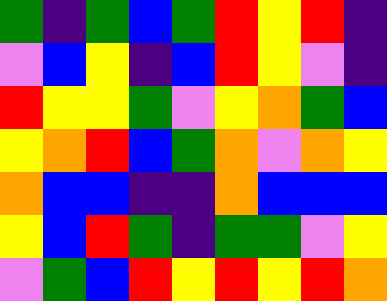[["green", "indigo", "green", "blue", "green", "red", "yellow", "red", "indigo"], ["violet", "blue", "yellow", "indigo", "blue", "red", "yellow", "violet", "indigo"], ["red", "yellow", "yellow", "green", "violet", "yellow", "orange", "green", "blue"], ["yellow", "orange", "red", "blue", "green", "orange", "violet", "orange", "yellow"], ["orange", "blue", "blue", "indigo", "indigo", "orange", "blue", "blue", "blue"], ["yellow", "blue", "red", "green", "indigo", "green", "green", "violet", "yellow"], ["violet", "green", "blue", "red", "yellow", "red", "yellow", "red", "orange"]]